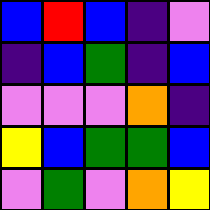[["blue", "red", "blue", "indigo", "violet"], ["indigo", "blue", "green", "indigo", "blue"], ["violet", "violet", "violet", "orange", "indigo"], ["yellow", "blue", "green", "green", "blue"], ["violet", "green", "violet", "orange", "yellow"]]